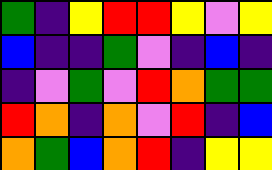[["green", "indigo", "yellow", "red", "red", "yellow", "violet", "yellow"], ["blue", "indigo", "indigo", "green", "violet", "indigo", "blue", "indigo"], ["indigo", "violet", "green", "violet", "red", "orange", "green", "green"], ["red", "orange", "indigo", "orange", "violet", "red", "indigo", "blue"], ["orange", "green", "blue", "orange", "red", "indigo", "yellow", "yellow"]]